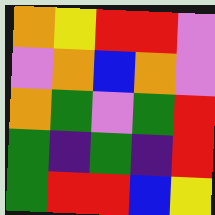[["orange", "yellow", "red", "red", "violet"], ["violet", "orange", "blue", "orange", "violet"], ["orange", "green", "violet", "green", "red"], ["green", "indigo", "green", "indigo", "red"], ["green", "red", "red", "blue", "yellow"]]